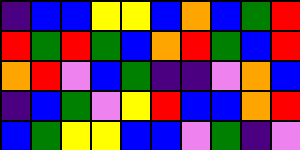[["indigo", "blue", "blue", "yellow", "yellow", "blue", "orange", "blue", "green", "red"], ["red", "green", "red", "green", "blue", "orange", "red", "green", "blue", "red"], ["orange", "red", "violet", "blue", "green", "indigo", "indigo", "violet", "orange", "blue"], ["indigo", "blue", "green", "violet", "yellow", "red", "blue", "blue", "orange", "red"], ["blue", "green", "yellow", "yellow", "blue", "blue", "violet", "green", "indigo", "violet"]]